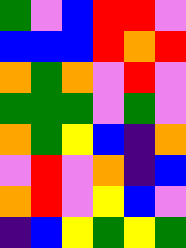[["green", "violet", "blue", "red", "red", "violet"], ["blue", "blue", "blue", "red", "orange", "red"], ["orange", "green", "orange", "violet", "red", "violet"], ["green", "green", "green", "violet", "green", "violet"], ["orange", "green", "yellow", "blue", "indigo", "orange"], ["violet", "red", "violet", "orange", "indigo", "blue"], ["orange", "red", "violet", "yellow", "blue", "violet"], ["indigo", "blue", "yellow", "green", "yellow", "green"]]